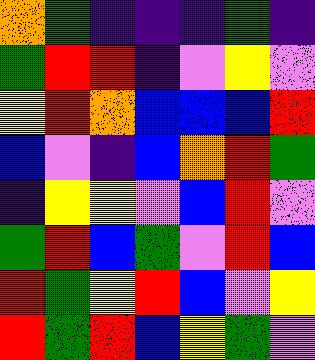[["orange", "green", "indigo", "indigo", "indigo", "green", "indigo"], ["green", "red", "red", "indigo", "violet", "yellow", "violet"], ["yellow", "red", "orange", "blue", "blue", "blue", "red"], ["blue", "violet", "indigo", "blue", "orange", "red", "green"], ["indigo", "yellow", "yellow", "violet", "blue", "red", "violet"], ["green", "red", "blue", "green", "violet", "red", "blue"], ["red", "green", "yellow", "red", "blue", "violet", "yellow"], ["red", "green", "red", "blue", "yellow", "green", "violet"]]